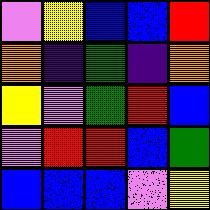[["violet", "yellow", "blue", "blue", "red"], ["orange", "indigo", "green", "indigo", "orange"], ["yellow", "violet", "green", "red", "blue"], ["violet", "red", "red", "blue", "green"], ["blue", "blue", "blue", "violet", "yellow"]]